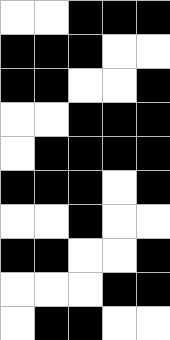[["white", "white", "black", "black", "black"], ["black", "black", "black", "white", "white"], ["black", "black", "white", "white", "black"], ["white", "white", "black", "black", "black"], ["white", "black", "black", "black", "black"], ["black", "black", "black", "white", "black"], ["white", "white", "black", "white", "white"], ["black", "black", "white", "white", "black"], ["white", "white", "white", "black", "black"], ["white", "black", "black", "white", "white"]]